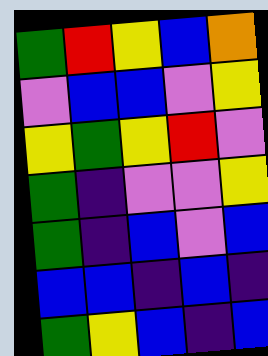[["green", "red", "yellow", "blue", "orange"], ["violet", "blue", "blue", "violet", "yellow"], ["yellow", "green", "yellow", "red", "violet"], ["green", "indigo", "violet", "violet", "yellow"], ["green", "indigo", "blue", "violet", "blue"], ["blue", "blue", "indigo", "blue", "indigo"], ["green", "yellow", "blue", "indigo", "blue"]]